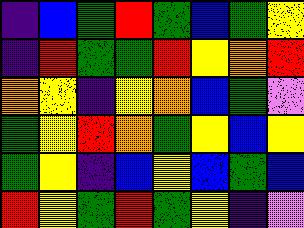[["indigo", "blue", "green", "red", "green", "blue", "green", "yellow"], ["indigo", "red", "green", "green", "red", "yellow", "orange", "red"], ["orange", "yellow", "indigo", "yellow", "orange", "blue", "green", "violet"], ["green", "yellow", "red", "orange", "green", "yellow", "blue", "yellow"], ["green", "yellow", "indigo", "blue", "yellow", "blue", "green", "blue"], ["red", "yellow", "green", "red", "green", "yellow", "indigo", "violet"]]